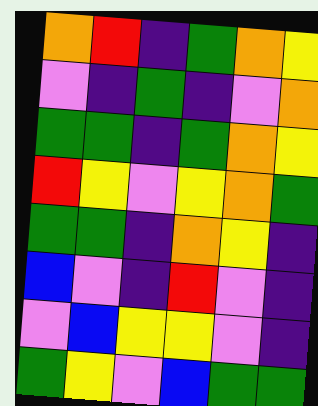[["orange", "red", "indigo", "green", "orange", "yellow"], ["violet", "indigo", "green", "indigo", "violet", "orange"], ["green", "green", "indigo", "green", "orange", "yellow"], ["red", "yellow", "violet", "yellow", "orange", "green"], ["green", "green", "indigo", "orange", "yellow", "indigo"], ["blue", "violet", "indigo", "red", "violet", "indigo"], ["violet", "blue", "yellow", "yellow", "violet", "indigo"], ["green", "yellow", "violet", "blue", "green", "green"]]